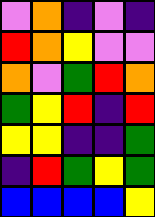[["violet", "orange", "indigo", "violet", "indigo"], ["red", "orange", "yellow", "violet", "violet"], ["orange", "violet", "green", "red", "orange"], ["green", "yellow", "red", "indigo", "red"], ["yellow", "yellow", "indigo", "indigo", "green"], ["indigo", "red", "green", "yellow", "green"], ["blue", "blue", "blue", "blue", "yellow"]]